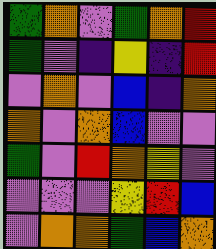[["green", "orange", "violet", "green", "orange", "red"], ["green", "violet", "indigo", "yellow", "indigo", "red"], ["violet", "orange", "violet", "blue", "indigo", "orange"], ["orange", "violet", "orange", "blue", "violet", "violet"], ["green", "violet", "red", "orange", "yellow", "violet"], ["violet", "violet", "violet", "yellow", "red", "blue"], ["violet", "orange", "orange", "green", "blue", "orange"]]